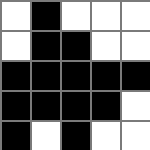[["white", "black", "white", "white", "white"], ["white", "black", "black", "white", "white"], ["black", "black", "black", "black", "black"], ["black", "black", "black", "black", "white"], ["black", "white", "black", "white", "white"]]